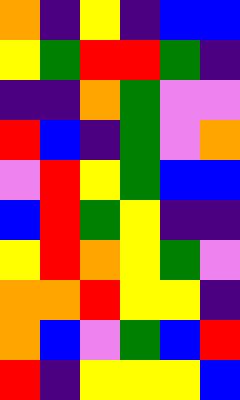[["orange", "indigo", "yellow", "indigo", "blue", "blue"], ["yellow", "green", "red", "red", "green", "indigo"], ["indigo", "indigo", "orange", "green", "violet", "violet"], ["red", "blue", "indigo", "green", "violet", "orange"], ["violet", "red", "yellow", "green", "blue", "blue"], ["blue", "red", "green", "yellow", "indigo", "indigo"], ["yellow", "red", "orange", "yellow", "green", "violet"], ["orange", "orange", "red", "yellow", "yellow", "indigo"], ["orange", "blue", "violet", "green", "blue", "red"], ["red", "indigo", "yellow", "yellow", "yellow", "blue"]]